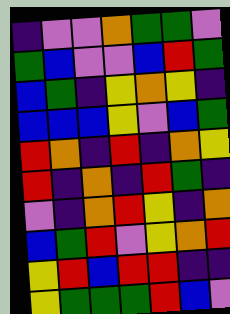[["indigo", "violet", "violet", "orange", "green", "green", "violet"], ["green", "blue", "violet", "violet", "blue", "red", "green"], ["blue", "green", "indigo", "yellow", "orange", "yellow", "indigo"], ["blue", "blue", "blue", "yellow", "violet", "blue", "green"], ["red", "orange", "indigo", "red", "indigo", "orange", "yellow"], ["red", "indigo", "orange", "indigo", "red", "green", "indigo"], ["violet", "indigo", "orange", "red", "yellow", "indigo", "orange"], ["blue", "green", "red", "violet", "yellow", "orange", "red"], ["yellow", "red", "blue", "red", "red", "indigo", "indigo"], ["yellow", "green", "green", "green", "red", "blue", "violet"]]